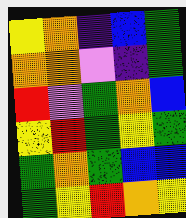[["yellow", "orange", "indigo", "blue", "green"], ["orange", "orange", "violet", "indigo", "green"], ["red", "violet", "green", "orange", "blue"], ["yellow", "red", "green", "yellow", "green"], ["green", "orange", "green", "blue", "blue"], ["green", "yellow", "red", "orange", "yellow"]]